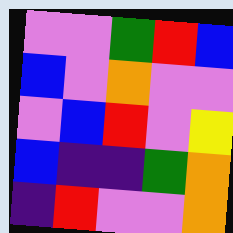[["violet", "violet", "green", "red", "blue"], ["blue", "violet", "orange", "violet", "violet"], ["violet", "blue", "red", "violet", "yellow"], ["blue", "indigo", "indigo", "green", "orange"], ["indigo", "red", "violet", "violet", "orange"]]